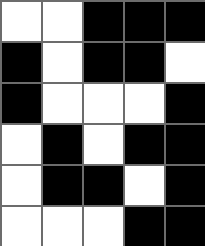[["white", "white", "black", "black", "black"], ["black", "white", "black", "black", "white"], ["black", "white", "white", "white", "black"], ["white", "black", "white", "black", "black"], ["white", "black", "black", "white", "black"], ["white", "white", "white", "black", "black"]]